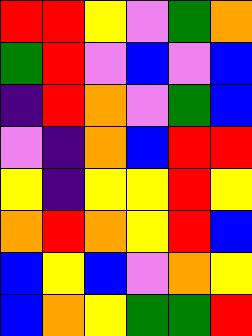[["red", "red", "yellow", "violet", "green", "orange"], ["green", "red", "violet", "blue", "violet", "blue"], ["indigo", "red", "orange", "violet", "green", "blue"], ["violet", "indigo", "orange", "blue", "red", "red"], ["yellow", "indigo", "yellow", "yellow", "red", "yellow"], ["orange", "red", "orange", "yellow", "red", "blue"], ["blue", "yellow", "blue", "violet", "orange", "yellow"], ["blue", "orange", "yellow", "green", "green", "red"]]